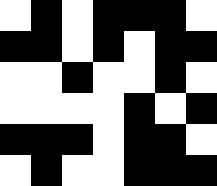[["white", "black", "white", "black", "black", "black", "white"], ["black", "black", "white", "black", "white", "black", "black"], ["white", "white", "black", "white", "white", "black", "white"], ["white", "white", "white", "white", "black", "white", "black"], ["black", "black", "black", "white", "black", "black", "white"], ["white", "black", "white", "white", "black", "black", "black"]]